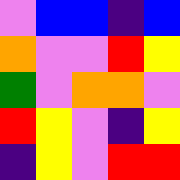[["violet", "blue", "blue", "indigo", "blue"], ["orange", "violet", "violet", "red", "yellow"], ["green", "violet", "orange", "orange", "violet"], ["red", "yellow", "violet", "indigo", "yellow"], ["indigo", "yellow", "violet", "red", "red"]]